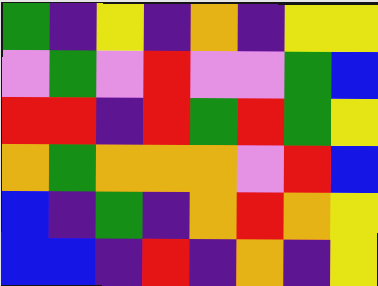[["green", "indigo", "yellow", "indigo", "orange", "indigo", "yellow", "yellow"], ["violet", "green", "violet", "red", "violet", "violet", "green", "blue"], ["red", "red", "indigo", "red", "green", "red", "green", "yellow"], ["orange", "green", "orange", "orange", "orange", "violet", "red", "blue"], ["blue", "indigo", "green", "indigo", "orange", "red", "orange", "yellow"], ["blue", "blue", "indigo", "red", "indigo", "orange", "indigo", "yellow"]]